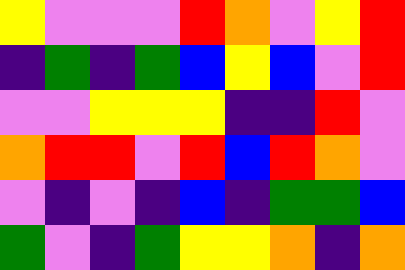[["yellow", "violet", "violet", "violet", "red", "orange", "violet", "yellow", "red"], ["indigo", "green", "indigo", "green", "blue", "yellow", "blue", "violet", "red"], ["violet", "violet", "yellow", "yellow", "yellow", "indigo", "indigo", "red", "violet"], ["orange", "red", "red", "violet", "red", "blue", "red", "orange", "violet"], ["violet", "indigo", "violet", "indigo", "blue", "indigo", "green", "green", "blue"], ["green", "violet", "indigo", "green", "yellow", "yellow", "orange", "indigo", "orange"]]